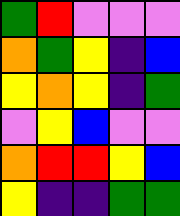[["green", "red", "violet", "violet", "violet"], ["orange", "green", "yellow", "indigo", "blue"], ["yellow", "orange", "yellow", "indigo", "green"], ["violet", "yellow", "blue", "violet", "violet"], ["orange", "red", "red", "yellow", "blue"], ["yellow", "indigo", "indigo", "green", "green"]]